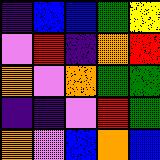[["indigo", "blue", "blue", "green", "yellow"], ["violet", "red", "indigo", "orange", "red"], ["orange", "violet", "orange", "green", "green"], ["indigo", "indigo", "violet", "red", "green"], ["orange", "violet", "blue", "orange", "blue"]]